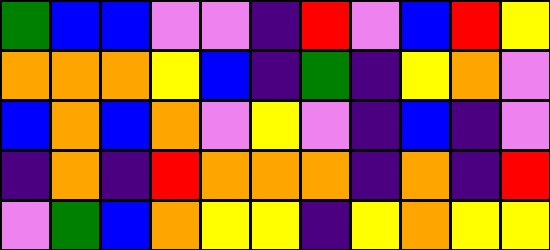[["green", "blue", "blue", "violet", "violet", "indigo", "red", "violet", "blue", "red", "yellow"], ["orange", "orange", "orange", "yellow", "blue", "indigo", "green", "indigo", "yellow", "orange", "violet"], ["blue", "orange", "blue", "orange", "violet", "yellow", "violet", "indigo", "blue", "indigo", "violet"], ["indigo", "orange", "indigo", "red", "orange", "orange", "orange", "indigo", "orange", "indigo", "red"], ["violet", "green", "blue", "orange", "yellow", "yellow", "indigo", "yellow", "orange", "yellow", "yellow"]]